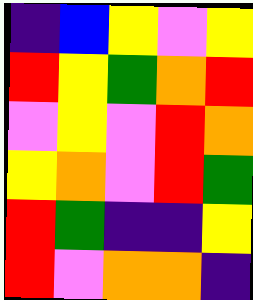[["indigo", "blue", "yellow", "violet", "yellow"], ["red", "yellow", "green", "orange", "red"], ["violet", "yellow", "violet", "red", "orange"], ["yellow", "orange", "violet", "red", "green"], ["red", "green", "indigo", "indigo", "yellow"], ["red", "violet", "orange", "orange", "indigo"]]